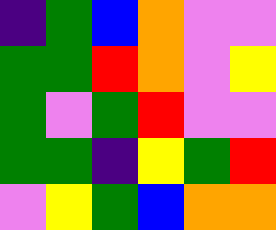[["indigo", "green", "blue", "orange", "violet", "violet"], ["green", "green", "red", "orange", "violet", "yellow"], ["green", "violet", "green", "red", "violet", "violet"], ["green", "green", "indigo", "yellow", "green", "red"], ["violet", "yellow", "green", "blue", "orange", "orange"]]